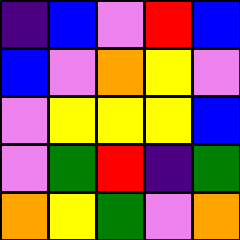[["indigo", "blue", "violet", "red", "blue"], ["blue", "violet", "orange", "yellow", "violet"], ["violet", "yellow", "yellow", "yellow", "blue"], ["violet", "green", "red", "indigo", "green"], ["orange", "yellow", "green", "violet", "orange"]]